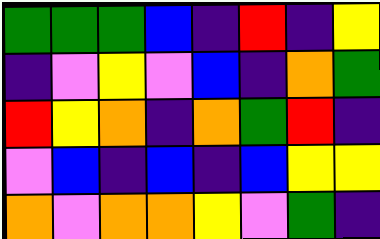[["green", "green", "green", "blue", "indigo", "red", "indigo", "yellow"], ["indigo", "violet", "yellow", "violet", "blue", "indigo", "orange", "green"], ["red", "yellow", "orange", "indigo", "orange", "green", "red", "indigo"], ["violet", "blue", "indigo", "blue", "indigo", "blue", "yellow", "yellow"], ["orange", "violet", "orange", "orange", "yellow", "violet", "green", "indigo"]]